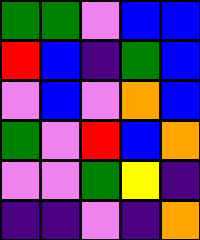[["green", "green", "violet", "blue", "blue"], ["red", "blue", "indigo", "green", "blue"], ["violet", "blue", "violet", "orange", "blue"], ["green", "violet", "red", "blue", "orange"], ["violet", "violet", "green", "yellow", "indigo"], ["indigo", "indigo", "violet", "indigo", "orange"]]